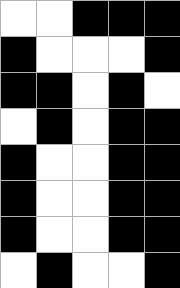[["white", "white", "black", "black", "black"], ["black", "white", "white", "white", "black"], ["black", "black", "white", "black", "white"], ["white", "black", "white", "black", "black"], ["black", "white", "white", "black", "black"], ["black", "white", "white", "black", "black"], ["black", "white", "white", "black", "black"], ["white", "black", "white", "white", "black"]]